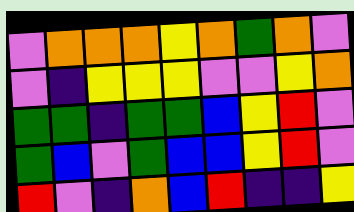[["violet", "orange", "orange", "orange", "yellow", "orange", "green", "orange", "violet"], ["violet", "indigo", "yellow", "yellow", "yellow", "violet", "violet", "yellow", "orange"], ["green", "green", "indigo", "green", "green", "blue", "yellow", "red", "violet"], ["green", "blue", "violet", "green", "blue", "blue", "yellow", "red", "violet"], ["red", "violet", "indigo", "orange", "blue", "red", "indigo", "indigo", "yellow"]]